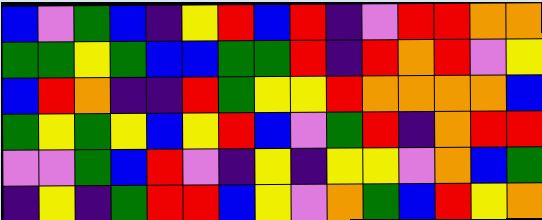[["blue", "violet", "green", "blue", "indigo", "yellow", "red", "blue", "red", "indigo", "violet", "red", "red", "orange", "orange"], ["green", "green", "yellow", "green", "blue", "blue", "green", "green", "red", "indigo", "red", "orange", "red", "violet", "yellow"], ["blue", "red", "orange", "indigo", "indigo", "red", "green", "yellow", "yellow", "red", "orange", "orange", "orange", "orange", "blue"], ["green", "yellow", "green", "yellow", "blue", "yellow", "red", "blue", "violet", "green", "red", "indigo", "orange", "red", "red"], ["violet", "violet", "green", "blue", "red", "violet", "indigo", "yellow", "indigo", "yellow", "yellow", "violet", "orange", "blue", "green"], ["indigo", "yellow", "indigo", "green", "red", "red", "blue", "yellow", "violet", "orange", "green", "blue", "red", "yellow", "orange"]]